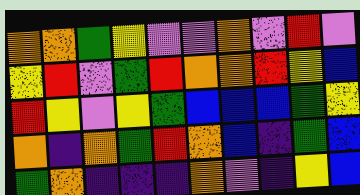[["orange", "orange", "green", "yellow", "violet", "violet", "orange", "violet", "red", "violet"], ["yellow", "red", "violet", "green", "red", "orange", "orange", "red", "yellow", "blue"], ["red", "yellow", "violet", "yellow", "green", "blue", "blue", "blue", "green", "yellow"], ["orange", "indigo", "orange", "green", "red", "orange", "blue", "indigo", "green", "blue"], ["green", "orange", "indigo", "indigo", "indigo", "orange", "violet", "indigo", "yellow", "blue"]]